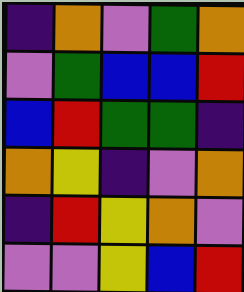[["indigo", "orange", "violet", "green", "orange"], ["violet", "green", "blue", "blue", "red"], ["blue", "red", "green", "green", "indigo"], ["orange", "yellow", "indigo", "violet", "orange"], ["indigo", "red", "yellow", "orange", "violet"], ["violet", "violet", "yellow", "blue", "red"]]